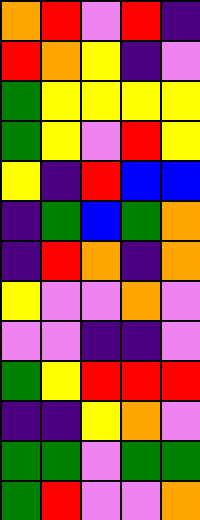[["orange", "red", "violet", "red", "indigo"], ["red", "orange", "yellow", "indigo", "violet"], ["green", "yellow", "yellow", "yellow", "yellow"], ["green", "yellow", "violet", "red", "yellow"], ["yellow", "indigo", "red", "blue", "blue"], ["indigo", "green", "blue", "green", "orange"], ["indigo", "red", "orange", "indigo", "orange"], ["yellow", "violet", "violet", "orange", "violet"], ["violet", "violet", "indigo", "indigo", "violet"], ["green", "yellow", "red", "red", "red"], ["indigo", "indigo", "yellow", "orange", "violet"], ["green", "green", "violet", "green", "green"], ["green", "red", "violet", "violet", "orange"]]